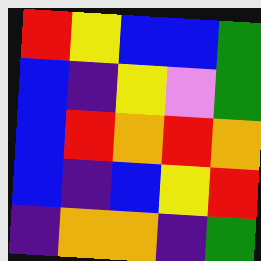[["red", "yellow", "blue", "blue", "green"], ["blue", "indigo", "yellow", "violet", "green"], ["blue", "red", "orange", "red", "orange"], ["blue", "indigo", "blue", "yellow", "red"], ["indigo", "orange", "orange", "indigo", "green"]]